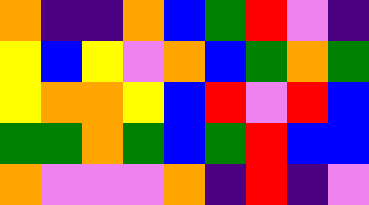[["orange", "indigo", "indigo", "orange", "blue", "green", "red", "violet", "indigo"], ["yellow", "blue", "yellow", "violet", "orange", "blue", "green", "orange", "green"], ["yellow", "orange", "orange", "yellow", "blue", "red", "violet", "red", "blue"], ["green", "green", "orange", "green", "blue", "green", "red", "blue", "blue"], ["orange", "violet", "violet", "violet", "orange", "indigo", "red", "indigo", "violet"]]